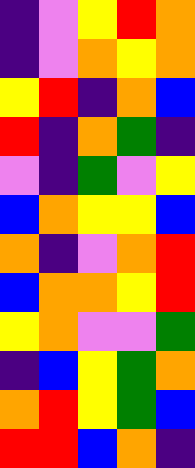[["indigo", "violet", "yellow", "red", "orange"], ["indigo", "violet", "orange", "yellow", "orange"], ["yellow", "red", "indigo", "orange", "blue"], ["red", "indigo", "orange", "green", "indigo"], ["violet", "indigo", "green", "violet", "yellow"], ["blue", "orange", "yellow", "yellow", "blue"], ["orange", "indigo", "violet", "orange", "red"], ["blue", "orange", "orange", "yellow", "red"], ["yellow", "orange", "violet", "violet", "green"], ["indigo", "blue", "yellow", "green", "orange"], ["orange", "red", "yellow", "green", "blue"], ["red", "red", "blue", "orange", "indigo"]]